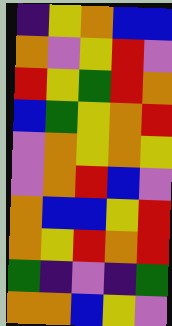[["indigo", "yellow", "orange", "blue", "blue"], ["orange", "violet", "yellow", "red", "violet"], ["red", "yellow", "green", "red", "orange"], ["blue", "green", "yellow", "orange", "red"], ["violet", "orange", "yellow", "orange", "yellow"], ["violet", "orange", "red", "blue", "violet"], ["orange", "blue", "blue", "yellow", "red"], ["orange", "yellow", "red", "orange", "red"], ["green", "indigo", "violet", "indigo", "green"], ["orange", "orange", "blue", "yellow", "violet"]]